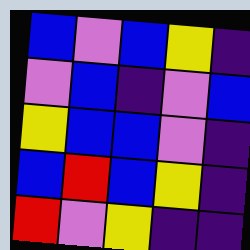[["blue", "violet", "blue", "yellow", "indigo"], ["violet", "blue", "indigo", "violet", "blue"], ["yellow", "blue", "blue", "violet", "indigo"], ["blue", "red", "blue", "yellow", "indigo"], ["red", "violet", "yellow", "indigo", "indigo"]]